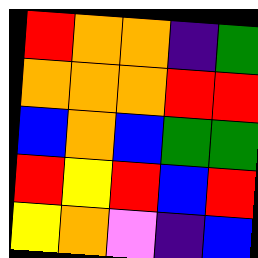[["red", "orange", "orange", "indigo", "green"], ["orange", "orange", "orange", "red", "red"], ["blue", "orange", "blue", "green", "green"], ["red", "yellow", "red", "blue", "red"], ["yellow", "orange", "violet", "indigo", "blue"]]